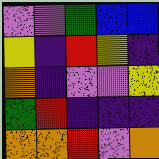[["violet", "violet", "green", "blue", "blue"], ["yellow", "indigo", "red", "yellow", "indigo"], ["orange", "indigo", "violet", "violet", "yellow"], ["green", "red", "indigo", "indigo", "indigo"], ["orange", "orange", "red", "violet", "orange"]]